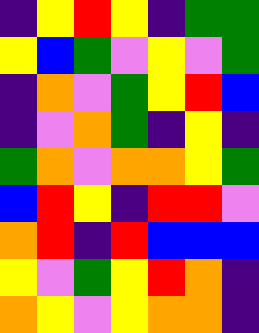[["indigo", "yellow", "red", "yellow", "indigo", "green", "green"], ["yellow", "blue", "green", "violet", "yellow", "violet", "green"], ["indigo", "orange", "violet", "green", "yellow", "red", "blue"], ["indigo", "violet", "orange", "green", "indigo", "yellow", "indigo"], ["green", "orange", "violet", "orange", "orange", "yellow", "green"], ["blue", "red", "yellow", "indigo", "red", "red", "violet"], ["orange", "red", "indigo", "red", "blue", "blue", "blue"], ["yellow", "violet", "green", "yellow", "red", "orange", "indigo"], ["orange", "yellow", "violet", "yellow", "orange", "orange", "indigo"]]